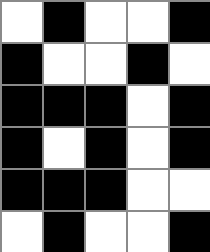[["white", "black", "white", "white", "black"], ["black", "white", "white", "black", "white"], ["black", "black", "black", "white", "black"], ["black", "white", "black", "white", "black"], ["black", "black", "black", "white", "white"], ["white", "black", "white", "white", "black"]]